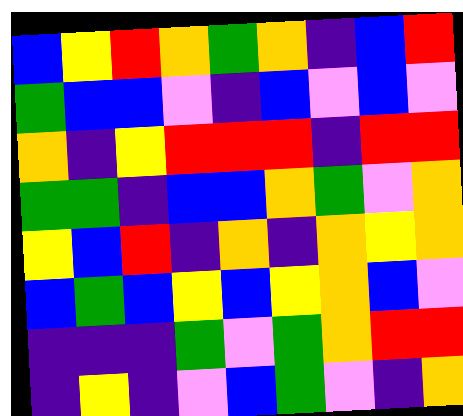[["blue", "yellow", "red", "orange", "green", "orange", "indigo", "blue", "red"], ["green", "blue", "blue", "violet", "indigo", "blue", "violet", "blue", "violet"], ["orange", "indigo", "yellow", "red", "red", "red", "indigo", "red", "red"], ["green", "green", "indigo", "blue", "blue", "orange", "green", "violet", "orange"], ["yellow", "blue", "red", "indigo", "orange", "indigo", "orange", "yellow", "orange"], ["blue", "green", "blue", "yellow", "blue", "yellow", "orange", "blue", "violet"], ["indigo", "indigo", "indigo", "green", "violet", "green", "orange", "red", "red"], ["indigo", "yellow", "indigo", "violet", "blue", "green", "violet", "indigo", "orange"]]